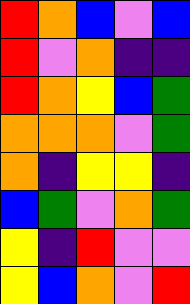[["red", "orange", "blue", "violet", "blue"], ["red", "violet", "orange", "indigo", "indigo"], ["red", "orange", "yellow", "blue", "green"], ["orange", "orange", "orange", "violet", "green"], ["orange", "indigo", "yellow", "yellow", "indigo"], ["blue", "green", "violet", "orange", "green"], ["yellow", "indigo", "red", "violet", "violet"], ["yellow", "blue", "orange", "violet", "red"]]